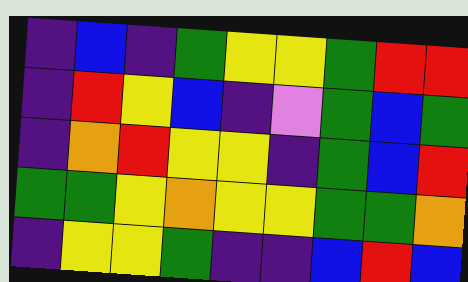[["indigo", "blue", "indigo", "green", "yellow", "yellow", "green", "red", "red"], ["indigo", "red", "yellow", "blue", "indigo", "violet", "green", "blue", "green"], ["indigo", "orange", "red", "yellow", "yellow", "indigo", "green", "blue", "red"], ["green", "green", "yellow", "orange", "yellow", "yellow", "green", "green", "orange"], ["indigo", "yellow", "yellow", "green", "indigo", "indigo", "blue", "red", "blue"]]